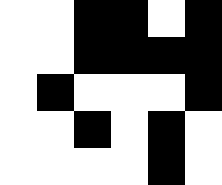[["white", "white", "black", "black", "white", "black"], ["white", "white", "black", "black", "black", "black"], ["white", "black", "white", "white", "white", "black"], ["white", "white", "black", "white", "black", "white"], ["white", "white", "white", "white", "black", "white"]]